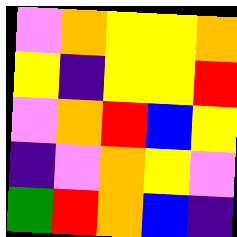[["violet", "orange", "yellow", "yellow", "orange"], ["yellow", "indigo", "yellow", "yellow", "red"], ["violet", "orange", "red", "blue", "yellow"], ["indigo", "violet", "orange", "yellow", "violet"], ["green", "red", "orange", "blue", "indigo"]]